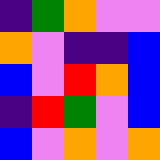[["indigo", "green", "orange", "violet", "violet"], ["orange", "violet", "indigo", "indigo", "blue"], ["blue", "violet", "red", "orange", "blue"], ["indigo", "red", "green", "violet", "blue"], ["blue", "violet", "orange", "violet", "orange"]]